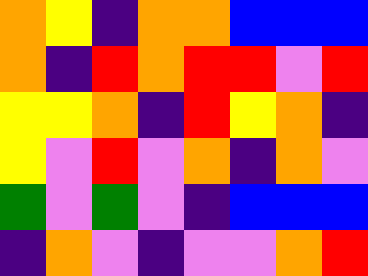[["orange", "yellow", "indigo", "orange", "orange", "blue", "blue", "blue"], ["orange", "indigo", "red", "orange", "red", "red", "violet", "red"], ["yellow", "yellow", "orange", "indigo", "red", "yellow", "orange", "indigo"], ["yellow", "violet", "red", "violet", "orange", "indigo", "orange", "violet"], ["green", "violet", "green", "violet", "indigo", "blue", "blue", "blue"], ["indigo", "orange", "violet", "indigo", "violet", "violet", "orange", "red"]]